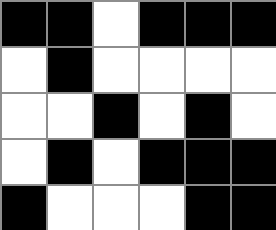[["black", "black", "white", "black", "black", "black"], ["white", "black", "white", "white", "white", "white"], ["white", "white", "black", "white", "black", "white"], ["white", "black", "white", "black", "black", "black"], ["black", "white", "white", "white", "black", "black"]]